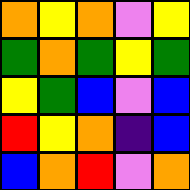[["orange", "yellow", "orange", "violet", "yellow"], ["green", "orange", "green", "yellow", "green"], ["yellow", "green", "blue", "violet", "blue"], ["red", "yellow", "orange", "indigo", "blue"], ["blue", "orange", "red", "violet", "orange"]]